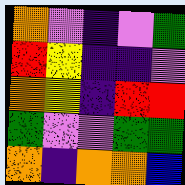[["orange", "violet", "indigo", "violet", "green"], ["red", "yellow", "indigo", "indigo", "violet"], ["orange", "yellow", "indigo", "red", "red"], ["green", "violet", "violet", "green", "green"], ["orange", "indigo", "orange", "orange", "blue"]]